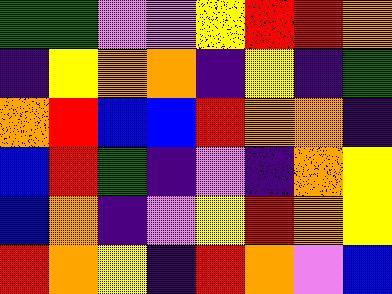[["green", "green", "violet", "violet", "yellow", "red", "red", "orange"], ["indigo", "yellow", "orange", "orange", "indigo", "yellow", "indigo", "green"], ["orange", "red", "blue", "blue", "red", "orange", "orange", "indigo"], ["blue", "red", "green", "indigo", "violet", "indigo", "orange", "yellow"], ["blue", "orange", "indigo", "violet", "yellow", "red", "orange", "yellow"], ["red", "orange", "yellow", "indigo", "red", "orange", "violet", "blue"]]